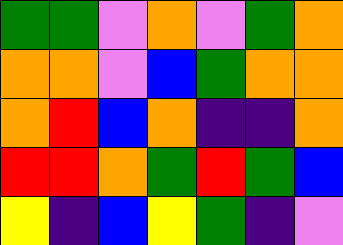[["green", "green", "violet", "orange", "violet", "green", "orange"], ["orange", "orange", "violet", "blue", "green", "orange", "orange"], ["orange", "red", "blue", "orange", "indigo", "indigo", "orange"], ["red", "red", "orange", "green", "red", "green", "blue"], ["yellow", "indigo", "blue", "yellow", "green", "indigo", "violet"]]